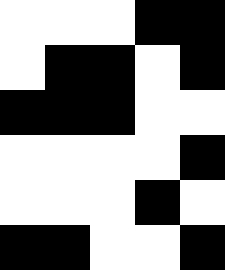[["white", "white", "white", "black", "black"], ["white", "black", "black", "white", "black"], ["black", "black", "black", "white", "white"], ["white", "white", "white", "white", "black"], ["white", "white", "white", "black", "white"], ["black", "black", "white", "white", "black"]]